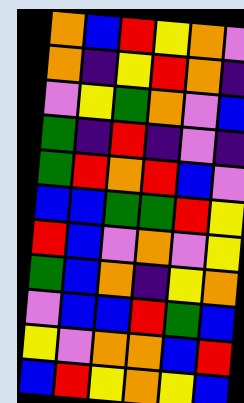[["orange", "blue", "red", "yellow", "orange", "violet"], ["orange", "indigo", "yellow", "red", "orange", "indigo"], ["violet", "yellow", "green", "orange", "violet", "blue"], ["green", "indigo", "red", "indigo", "violet", "indigo"], ["green", "red", "orange", "red", "blue", "violet"], ["blue", "blue", "green", "green", "red", "yellow"], ["red", "blue", "violet", "orange", "violet", "yellow"], ["green", "blue", "orange", "indigo", "yellow", "orange"], ["violet", "blue", "blue", "red", "green", "blue"], ["yellow", "violet", "orange", "orange", "blue", "red"], ["blue", "red", "yellow", "orange", "yellow", "blue"]]